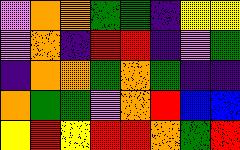[["violet", "orange", "orange", "green", "green", "indigo", "yellow", "yellow"], ["violet", "orange", "indigo", "red", "red", "indigo", "violet", "green"], ["indigo", "orange", "orange", "green", "orange", "green", "indigo", "indigo"], ["orange", "green", "green", "violet", "orange", "red", "blue", "blue"], ["yellow", "red", "yellow", "red", "red", "orange", "green", "red"]]